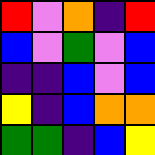[["red", "violet", "orange", "indigo", "red"], ["blue", "violet", "green", "violet", "blue"], ["indigo", "indigo", "blue", "violet", "blue"], ["yellow", "indigo", "blue", "orange", "orange"], ["green", "green", "indigo", "blue", "yellow"]]